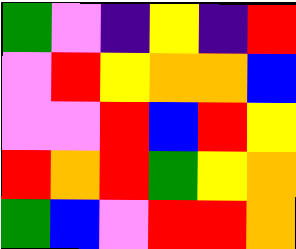[["green", "violet", "indigo", "yellow", "indigo", "red"], ["violet", "red", "yellow", "orange", "orange", "blue"], ["violet", "violet", "red", "blue", "red", "yellow"], ["red", "orange", "red", "green", "yellow", "orange"], ["green", "blue", "violet", "red", "red", "orange"]]